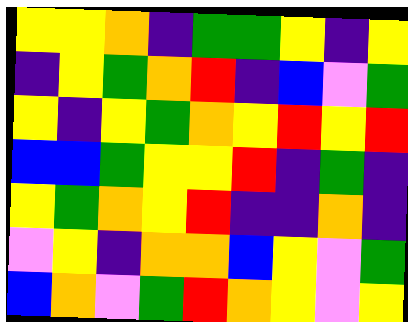[["yellow", "yellow", "orange", "indigo", "green", "green", "yellow", "indigo", "yellow"], ["indigo", "yellow", "green", "orange", "red", "indigo", "blue", "violet", "green"], ["yellow", "indigo", "yellow", "green", "orange", "yellow", "red", "yellow", "red"], ["blue", "blue", "green", "yellow", "yellow", "red", "indigo", "green", "indigo"], ["yellow", "green", "orange", "yellow", "red", "indigo", "indigo", "orange", "indigo"], ["violet", "yellow", "indigo", "orange", "orange", "blue", "yellow", "violet", "green"], ["blue", "orange", "violet", "green", "red", "orange", "yellow", "violet", "yellow"]]